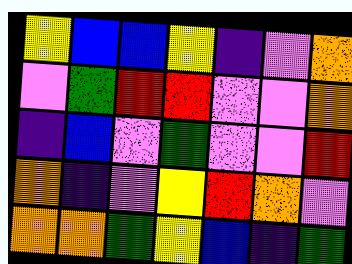[["yellow", "blue", "blue", "yellow", "indigo", "violet", "orange"], ["violet", "green", "red", "red", "violet", "violet", "orange"], ["indigo", "blue", "violet", "green", "violet", "violet", "red"], ["orange", "indigo", "violet", "yellow", "red", "orange", "violet"], ["orange", "orange", "green", "yellow", "blue", "indigo", "green"]]